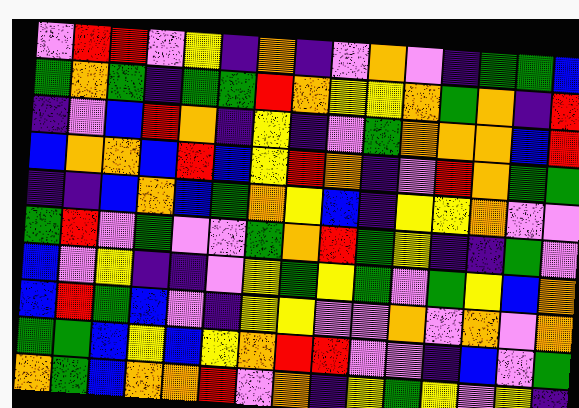[["violet", "red", "red", "violet", "yellow", "indigo", "orange", "indigo", "violet", "orange", "violet", "indigo", "green", "green", "blue"], ["green", "orange", "green", "indigo", "green", "green", "red", "orange", "yellow", "yellow", "orange", "green", "orange", "indigo", "red"], ["indigo", "violet", "blue", "red", "orange", "indigo", "yellow", "indigo", "violet", "green", "orange", "orange", "orange", "blue", "red"], ["blue", "orange", "orange", "blue", "red", "blue", "yellow", "red", "orange", "indigo", "violet", "red", "orange", "green", "green"], ["indigo", "indigo", "blue", "orange", "blue", "green", "orange", "yellow", "blue", "indigo", "yellow", "yellow", "orange", "violet", "violet"], ["green", "red", "violet", "green", "violet", "violet", "green", "orange", "red", "green", "yellow", "indigo", "indigo", "green", "violet"], ["blue", "violet", "yellow", "indigo", "indigo", "violet", "yellow", "green", "yellow", "green", "violet", "green", "yellow", "blue", "orange"], ["blue", "red", "green", "blue", "violet", "indigo", "yellow", "yellow", "violet", "violet", "orange", "violet", "orange", "violet", "orange"], ["green", "green", "blue", "yellow", "blue", "yellow", "orange", "red", "red", "violet", "violet", "indigo", "blue", "violet", "green"], ["orange", "green", "blue", "orange", "orange", "red", "violet", "orange", "indigo", "yellow", "green", "yellow", "violet", "yellow", "indigo"]]